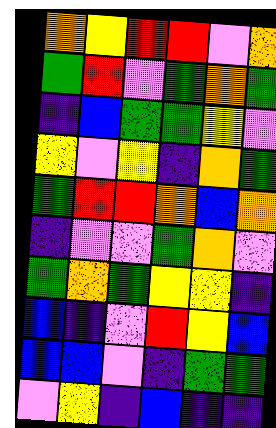[["orange", "yellow", "red", "red", "violet", "orange"], ["green", "red", "violet", "green", "orange", "green"], ["indigo", "blue", "green", "green", "yellow", "violet"], ["yellow", "violet", "yellow", "indigo", "orange", "green"], ["green", "red", "red", "orange", "blue", "orange"], ["indigo", "violet", "violet", "green", "orange", "violet"], ["green", "orange", "green", "yellow", "yellow", "indigo"], ["blue", "indigo", "violet", "red", "yellow", "blue"], ["blue", "blue", "violet", "indigo", "green", "green"], ["violet", "yellow", "indigo", "blue", "indigo", "indigo"]]